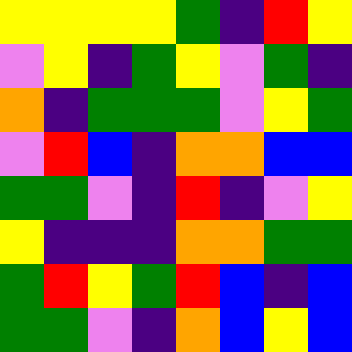[["yellow", "yellow", "yellow", "yellow", "green", "indigo", "red", "yellow"], ["violet", "yellow", "indigo", "green", "yellow", "violet", "green", "indigo"], ["orange", "indigo", "green", "green", "green", "violet", "yellow", "green"], ["violet", "red", "blue", "indigo", "orange", "orange", "blue", "blue"], ["green", "green", "violet", "indigo", "red", "indigo", "violet", "yellow"], ["yellow", "indigo", "indigo", "indigo", "orange", "orange", "green", "green"], ["green", "red", "yellow", "green", "red", "blue", "indigo", "blue"], ["green", "green", "violet", "indigo", "orange", "blue", "yellow", "blue"]]